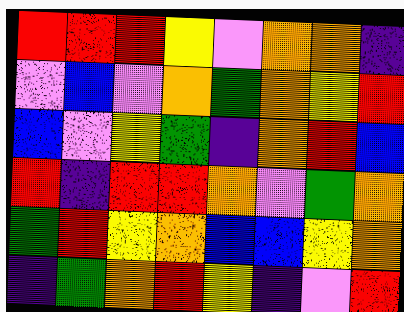[["red", "red", "red", "yellow", "violet", "orange", "orange", "indigo"], ["violet", "blue", "violet", "orange", "green", "orange", "yellow", "red"], ["blue", "violet", "yellow", "green", "indigo", "orange", "red", "blue"], ["red", "indigo", "red", "red", "orange", "violet", "green", "orange"], ["green", "red", "yellow", "orange", "blue", "blue", "yellow", "orange"], ["indigo", "green", "orange", "red", "yellow", "indigo", "violet", "red"]]